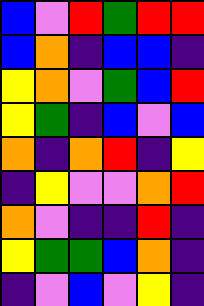[["blue", "violet", "red", "green", "red", "red"], ["blue", "orange", "indigo", "blue", "blue", "indigo"], ["yellow", "orange", "violet", "green", "blue", "red"], ["yellow", "green", "indigo", "blue", "violet", "blue"], ["orange", "indigo", "orange", "red", "indigo", "yellow"], ["indigo", "yellow", "violet", "violet", "orange", "red"], ["orange", "violet", "indigo", "indigo", "red", "indigo"], ["yellow", "green", "green", "blue", "orange", "indigo"], ["indigo", "violet", "blue", "violet", "yellow", "indigo"]]